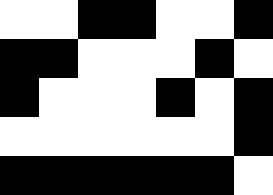[["white", "white", "black", "black", "white", "white", "black"], ["black", "black", "white", "white", "white", "black", "white"], ["black", "white", "white", "white", "black", "white", "black"], ["white", "white", "white", "white", "white", "white", "black"], ["black", "black", "black", "black", "black", "black", "white"]]